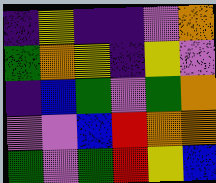[["indigo", "yellow", "indigo", "indigo", "violet", "orange"], ["green", "orange", "yellow", "indigo", "yellow", "violet"], ["indigo", "blue", "green", "violet", "green", "orange"], ["violet", "violet", "blue", "red", "orange", "orange"], ["green", "violet", "green", "red", "yellow", "blue"]]